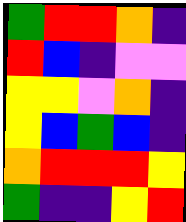[["green", "red", "red", "orange", "indigo"], ["red", "blue", "indigo", "violet", "violet"], ["yellow", "yellow", "violet", "orange", "indigo"], ["yellow", "blue", "green", "blue", "indigo"], ["orange", "red", "red", "red", "yellow"], ["green", "indigo", "indigo", "yellow", "red"]]